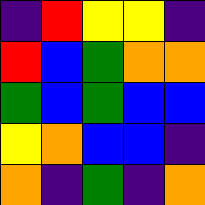[["indigo", "red", "yellow", "yellow", "indigo"], ["red", "blue", "green", "orange", "orange"], ["green", "blue", "green", "blue", "blue"], ["yellow", "orange", "blue", "blue", "indigo"], ["orange", "indigo", "green", "indigo", "orange"]]